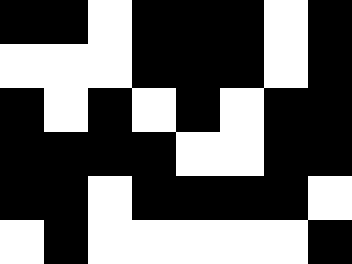[["black", "black", "white", "black", "black", "black", "white", "black"], ["white", "white", "white", "black", "black", "black", "white", "black"], ["black", "white", "black", "white", "black", "white", "black", "black"], ["black", "black", "black", "black", "white", "white", "black", "black"], ["black", "black", "white", "black", "black", "black", "black", "white"], ["white", "black", "white", "white", "white", "white", "white", "black"]]